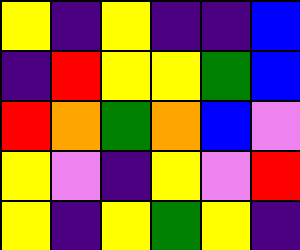[["yellow", "indigo", "yellow", "indigo", "indigo", "blue"], ["indigo", "red", "yellow", "yellow", "green", "blue"], ["red", "orange", "green", "orange", "blue", "violet"], ["yellow", "violet", "indigo", "yellow", "violet", "red"], ["yellow", "indigo", "yellow", "green", "yellow", "indigo"]]